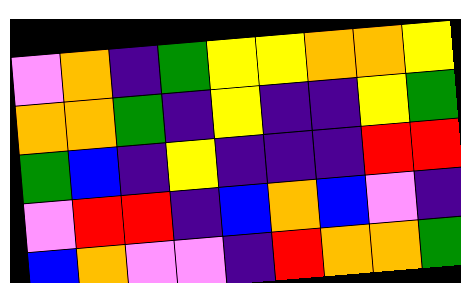[["violet", "orange", "indigo", "green", "yellow", "yellow", "orange", "orange", "yellow"], ["orange", "orange", "green", "indigo", "yellow", "indigo", "indigo", "yellow", "green"], ["green", "blue", "indigo", "yellow", "indigo", "indigo", "indigo", "red", "red"], ["violet", "red", "red", "indigo", "blue", "orange", "blue", "violet", "indigo"], ["blue", "orange", "violet", "violet", "indigo", "red", "orange", "orange", "green"]]